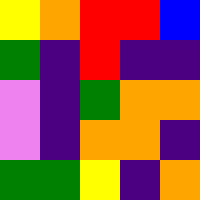[["yellow", "orange", "red", "red", "blue"], ["green", "indigo", "red", "indigo", "indigo"], ["violet", "indigo", "green", "orange", "orange"], ["violet", "indigo", "orange", "orange", "indigo"], ["green", "green", "yellow", "indigo", "orange"]]